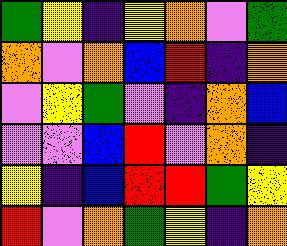[["green", "yellow", "indigo", "yellow", "orange", "violet", "green"], ["orange", "violet", "orange", "blue", "red", "indigo", "orange"], ["violet", "yellow", "green", "violet", "indigo", "orange", "blue"], ["violet", "violet", "blue", "red", "violet", "orange", "indigo"], ["yellow", "indigo", "blue", "red", "red", "green", "yellow"], ["red", "violet", "orange", "green", "yellow", "indigo", "orange"]]